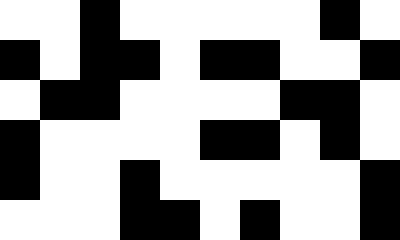[["white", "white", "black", "white", "white", "white", "white", "white", "black", "white"], ["black", "white", "black", "black", "white", "black", "black", "white", "white", "black"], ["white", "black", "black", "white", "white", "white", "white", "black", "black", "white"], ["black", "white", "white", "white", "white", "black", "black", "white", "black", "white"], ["black", "white", "white", "black", "white", "white", "white", "white", "white", "black"], ["white", "white", "white", "black", "black", "white", "black", "white", "white", "black"]]